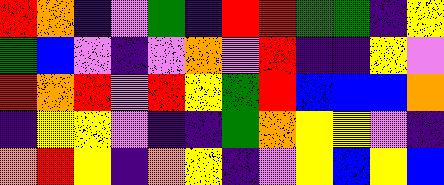[["red", "orange", "indigo", "violet", "green", "indigo", "red", "red", "green", "green", "indigo", "yellow"], ["green", "blue", "violet", "indigo", "violet", "orange", "violet", "red", "indigo", "indigo", "yellow", "violet"], ["red", "orange", "red", "violet", "red", "yellow", "green", "red", "blue", "blue", "blue", "orange"], ["indigo", "yellow", "yellow", "violet", "indigo", "indigo", "green", "orange", "yellow", "yellow", "violet", "indigo"], ["orange", "red", "yellow", "indigo", "orange", "yellow", "indigo", "violet", "yellow", "blue", "yellow", "blue"]]